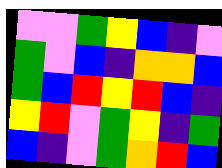[["violet", "violet", "green", "yellow", "blue", "indigo", "violet"], ["green", "violet", "blue", "indigo", "orange", "orange", "blue"], ["green", "blue", "red", "yellow", "red", "blue", "indigo"], ["yellow", "red", "violet", "green", "yellow", "indigo", "green"], ["blue", "indigo", "violet", "green", "orange", "red", "blue"]]